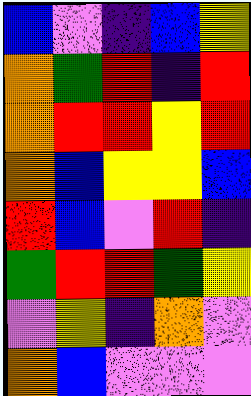[["blue", "violet", "indigo", "blue", "yellow"], ["orange", "green", "red", "indigo", "red"], ["orange", "red", "red", "yellow", "red"], ["orange", "blue", "yellow", "yellow", "blue"], ["red", "blue", "violet", "red", "indigo"], ["green", "red", "red", "green", "yellow"], ["violet", "yellow", "indigo", "orange", "violet"], ["orange", "blue", "violet", "violet", "violet"]]